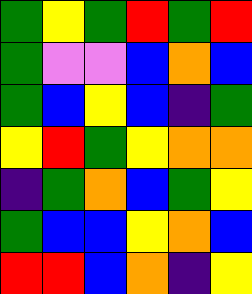[["green", "yellow", "green", "red", "green", "red"], ["green", "violet", "violet", "blue", "orange", "blue"], ["green", "blue", "yellow", "blue", "indigo", "green"], ["yellow", "red", "green", "yellow", "orange", "orange"], ["indigo", "green", "orange", "blue", "green", "yellow"], ["green", "blue", "blue", "yellow", "orange", "blue"], ["red", "red", "blue", "orange", "indigo", "yellow"]]